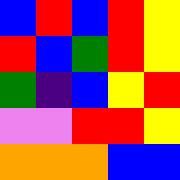[["blue", "red", "blue", "red", "yellow"], ["red", "blue", "green", "red", "yellow"], ["green", "indigo", "blue", "yellow", "red"], ["violet", "violet", "red", "red", "yellow"], ["orange", "orange", "orange", "blue", "blue"]]